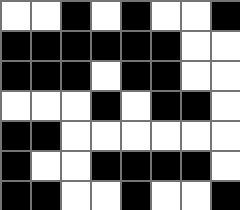[["white", "white", "black", "white", "black", "white", "white", "black"], ["black", "black", "black", "black", "black", "black", "white", "white"], ["black", "black", "black", "white", "black", "black", "white", "white"], ["white", "white", "white", "black", "white", "black", "black", "white"], ["black", "black", "white", "white", "white", "white", "white", "white"], ["black", "white", "white", "black", "black", "black", "black", "white"], ["black", "black", "white", "white", "black", "white", "white", "black"]]